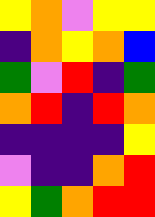[["yellow", "orange", "violet", "yellow", "yellow"], ["indigo", "orange", "yellow", "orange", "blue"], ["green", "violet", "red", "indigo", "green"], ["orange", "red", "indigo", "red", "orange"], ["indigo", "indigo", "indigo", "indigo", "yellow"], ["violet", "indigo", "indigo", "orange", "red"], ["yellow", "green", "orange", "red", "red"]]